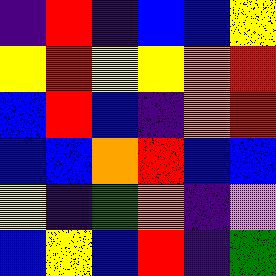[["indigo", "red", "indigo", "blue", "blue", "yellow"], ["yellow", "red", "yellow", "yellow", "orange", "red"], ["blue", "red", "blue", "indigo", "orange", "red"], ["blue", "blue", "orange", "red", "blue", "blue"], ["yellow", "indigo", "green", "orange", "indigo", "violet"], ["blue", "yellow", "blue", "red", "indigo", "green"]]